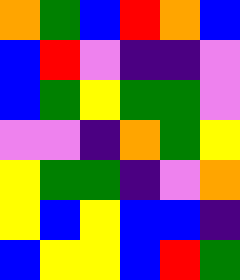[["orange", "green", "blue", "red", "orange", "blue"], ["blue", "red", "violet", "indigo", "indigo", "violet"], ["blue", "green", "yellow", "green", "green", "violet"], ["violet", "violet", "indigo", "orange", "green", "yellow"], ["yellow", "green", "green", "indigo", "violet", "orange"], ["yellow", "blue", "yellow", "blue", "blue", "indigo"], ["blue", "yellow", "yellow", "blue", "red", "green"]]